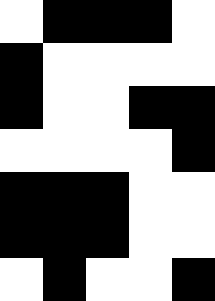[["white", "black", "black", "black", "white"], ["black", "white", "white", "white", "white"], ["black", "white", "white", "black", "black"], ["white", "white", "white", "white", "black"], ["black", "black", "black", "white", "white"], ["black", "black", "black", "white", "white"], ["white", "black", "white", "white", "black"]]